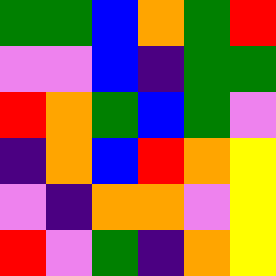[["green", "green", "blue", "orange", "green", "red"], ["violet", "violet", "blue", "indigo", "green", "green"], ["red", "orange", "green", "blue", "green", "violet"], ["indigo", "orange", "blue", "red", "orange", "yellow"], ["violet", "indigo", "orange", "orange", "violet", "yellow"], ["red", "violet", "green", "indigo", "orange", "yellow"]]